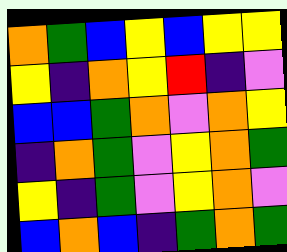[["orange", "green", "blue", "yellow", "blue", "yellow", "yellow"], ["yellow", "indigo", "orange", "yellow", "red", "indigo", "violet"], ["blue", "blue", "green", "orange", "violet", "orange", "yellow"], ["indigo", "orange", "green", "violet", "yellow", "orange", "green"], ["yellow", "indigo", "green", "violet", "yellow", "orange", "violet"], ["blue", "orange", "blue", "indigo", "green", "orange", "green"]]